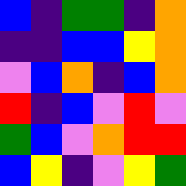[["blue", "indigo", "green", "green", "indigo", "orange"], ["indigo", "indigo", "blue", "blue", "yellow", "orange"], ["violet", "blue", "orange", "indigo", "blue", "orange"], ["red", "indigo", "blue", "violet", "red", "violet"], ["green", "blue", "violet", "orange", "red", "red"], ["blue", "yellow", "indigo", "violet", "yellow", "green"]]